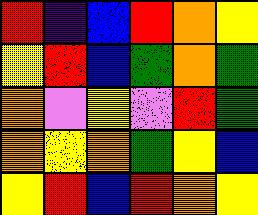[["red", "indigo", "blue", "red", "orange", "yellow"], ["yellow", "red", "blue", "green", "orange", "green"], ["orange", "violet", "yellow", "violet", "red", "green"], ["orange", "yellow", "orange", "green", "yellow", "blue"], ["yellow", "red", "blue", "red", "orange", "yellow"]]